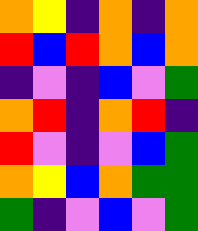[["orange", "yellow", "indigo", "orange", "indigo", "orange"], ["red", "blue", "red", "orange", "blue", "orange"], ["indigo", "violet", "indigo", "blue", "violet", "green"], ["orange", "red", "indigo", "orange", "red", "indigo"], ["red", "violet", "indigo", "violet", "blue", "green"], ["orange", "yellow", "blue", "orange", "green", "green"], ["green", "indigo", "violet", "blue", "violet", "green"]]